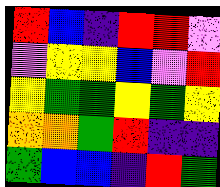[["red", "blue", "indigo", "red", "red", "violet"], ["violet", "yellow", "yellow", "blue", "violet", "red"], ["yellow", "green", "green", "yellow", "green", "yellow"], ["orange", "orange", "green", "red", "indigo", "indigo"], ["green", "blue", "blue", "indigo", "red", "green"]]